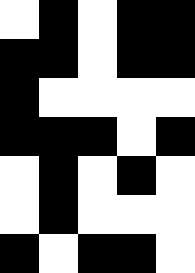[["white", "black", "white", "black", "black"], ["black", "black", "white", "black", "black"], ["black", "white", "white", "white", "white"], ["black", "black", "black", "white", "black"], ["white", "black", "white", "black", "white"], ["white", "black", "white", "white", "white"], ["black", "white", "black", "black", "white"]]